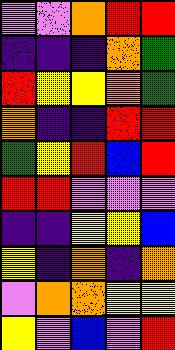[["violet", "violet", "orange", "red", "red"], ["indigo", "indigo", "indigo", "orange", "green"], ["red", "yellow", "yellow", "orange", "green"], ["orange", "indigo", "indigo", "red", "red"], ["green", "yellow", "red", "blue", "red"], ["red", "red", "violet", "violet", "violet"], ["indigo", "indigo", "yellow", "yellow", "blue"], ["yellow", "indigo", "orange", "indigo", "orange"], ["violet", "orange", "orange", "yellow", "yellow"], ["yellow", "violet", "blue", "violet", "red"]]